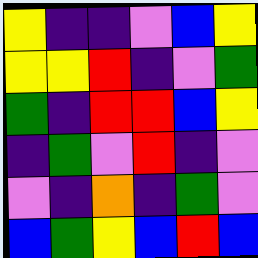[["yellow", "indigo", "indigo", "violet", "blue", "yellow"], ["yellow", "yellow", "red", "indigo", "violet", "green"], ["green", "indigo", "red", "red", "blue", "yellow"], ["indigo", "green", "violet", "red", "indigo", "violet"], ["violet", "indigo", "orange", "indigo", "green", "violet"], ["blue", "green", "yellow", "blue", "red", "blue"]]